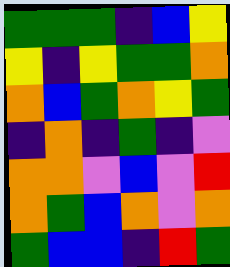[["green", "green", "green", "indigo", "blue", "yellow"], ["yellow", "indigo", "yellow", "green", "green", "orange"], ["orange", "blue", "green", "orange", "yellow", "green"], ["indigo", "orange", "indigo", "green", "indigo", "violet"], ["orange", "orange", "violet", "blue", "violet", "red"], ["orange", "green", "blue", "orange", "violet", "orange"], ["green", "blue", "blue", "indigo", "red", "green"]]